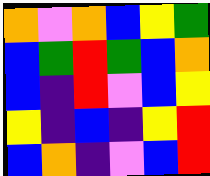[["orange", "violet", "orange", "blue", "yellow", "green"], ["blue", "green", "red", "green", "blue", "orange"], ["blue", "indigo", "red", "violet", "blue", "yellow"], ["yellow", "indigo", "blue", "indigo", "yellow", "red"], ["blue", "orange", "indigo", "violet", "blue", "red"]]